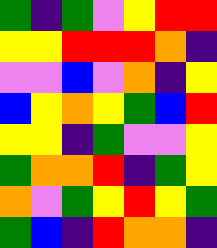[["green", "indigo", "green", "violet", "yellow", "red", "red"], ["yellow", "yellow", "red", "red", "red", "orange", "indigo"], ["violet", "violet", "blue", "violet", "orange", "indigo", "yellow"], ["blue", "yellow", "orange", "yellow", "green", "blue", "red"], ["yellow", "yellow", "indigo", "green", "violet", "violet", "yellow"], ["green", "orange", "orange", "red", "indigo", "green", "yellow"], ["orange", "violet", "green", "yellow", "red", "yellow", "green"], ["green", "blue", "indigo", "red", "orange", "orange", "indigo"]]